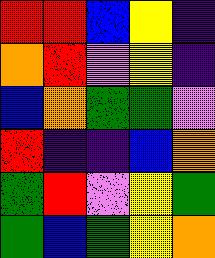[["red", "red", "blue", "yellow", "indigo"], ["orange", "red", "violet", "yellow", "indigo"], ["blue", "orange", "green", "green", "violet"], ["red", "indigo", "indigo", "blue", "orange"], ["green", "red", "violet", "yellow", "green"], ["green", "blue", "green", "yellow", "orange"]]